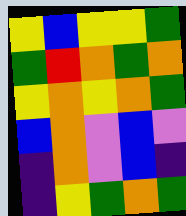[["yellow", "blue", "yellow", "yellow", "green"], ["green", "red", "orange", "green", "orange"], ["yellow", "orange", "yellow", "orange", "green"], ["blue", "orange", "violet", "blue", "violet"], ["indigo", "orange", "violet", "blue", "indigo"], ["indigo", "yellow", "green", "orange", "green"]]